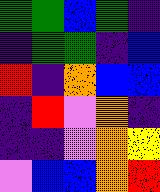[["green", "green", "blue", "green", "indigo"], ["indigo", "green", "green", "indigo", "blue"], ["red", "indigo", "orange", "blue", "blue"], ["indigo", "red", "violet", "orange", "indigo"], ["indigo", "indigo", "violet", "orange", "yellow"], ["violet", "blue", "blue", "orange", "red"]]